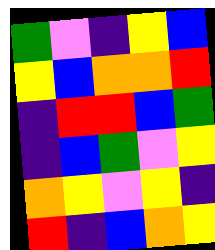[["green", "violet", "indigo", "yellow", "blue"], ["yellow", "blue", "orange", "orange", "red"], ["indigo", "red", "red", "blue", "green"], ["indigo", "blue", "green", "violet", "yellow"], ["orange", "yellow", "violet", "yellow", "indigo"], ["red", "indigo", "blue", "orange", "yellow"]]